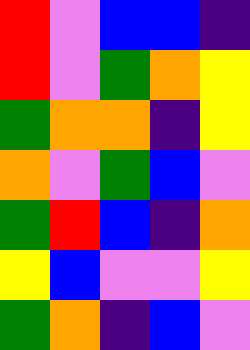[["red", "violet", "blue", "blue", "indigo"], ["red", "violet", "green", "orange", "yellow"], ["green", "orange", "orange", "indigo", "yellow"], ["orange", "violet", "green", "blue", "violet"], ["green", "red", "blue", "indigo", "orange"], ["yellow", "blue", "violet", "violet", "yellow"], ["green", "orange", "indigo", "blue", "violet"]]